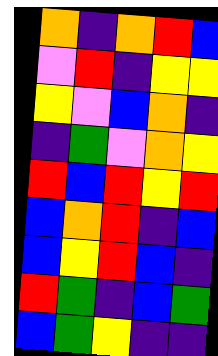[["orange", "indigo", "orange", "red", "blue"], ["violet", "red", "indigo", "yellow", "yellow"], ["yellow", "violet", "blue", "orange", "indigo"], ["indigo", "green", "violet", "orange", "yellow"], ["red", "blue", "red", "yellow", "red"], ["blue", "orange", "red", "indigo", "blue"], ["blue", "yellow", "red", "blue", "indigo"], ["red", "green", "indigo", "blue", "green"], ["blue", "green", "yellow", "indigo", "indigo"]]